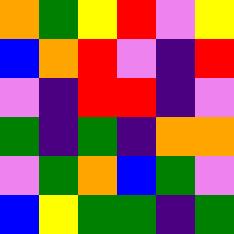[["orange", "green", "yellow", "red", "violet", "yellow"], ["blue", "orange", "red", "violet", "indigo", "red"], ["violet", "indigo", "red", "red", "indigo", "violet"], ["green", "indigo", "green", "indigo", "orange", "orange"], ["violet", "green", "orange", "blue", "green", "violet"], ["blue", "yellow", "green", "green", "indigo", "green"]]